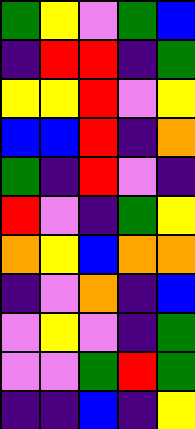[["green", "yellow", "violet", "green", "blue"], ["indigo", "red", "red", "indigo", "green"], ["yellow", "yellow", "red", "violet", "yellow"], ["blue", "blue", "red", "indigo", "orange"], ["green", "indigo", "red", "violet", "indigo"], ["red", "violet", "indigo", "green", "yellow"], ["orange", "yellow", "blue", "orange", "orange"], ["indigo", "violet", "orange", "indigo", "blue"], ["violet", "yellow", "violet", "indigo", "green"], ["violet", "violet", "green", "red", "green"], ["indigo", "indigo", "blue", "indigo", "yellow"]]